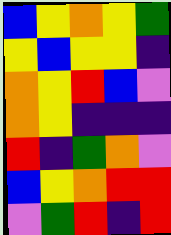[["blue", "yellow", "orange", "yellow", "green"], ["yellow", "blue", "yellow", "yellow", "indigo"], ["orange", "yellow", "red", "blue", "violet"], ["orange", "yellow", "indigo", "indigo", "indigo"], ["red", "indigo", "green", "orange", "violet"], ["blue", "yellow", "orange", "red", "red"], ["violet", "green", "red", "indigo", "red"]]